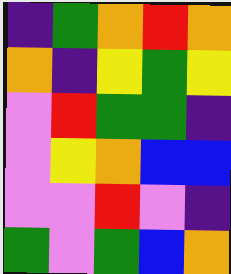[["indigo", "green", "orange", "red", "orange"], ["orange", "indigo", "yellow", "green", "yellow"], ["violet", "red", "green", "green", "indigo"], ["violet", "yellow", "orange", "blue", "blue"], ["violet", "violet", "red", "violet", "indigo"], ["green", "violet", "green", "blue", "orange"]]